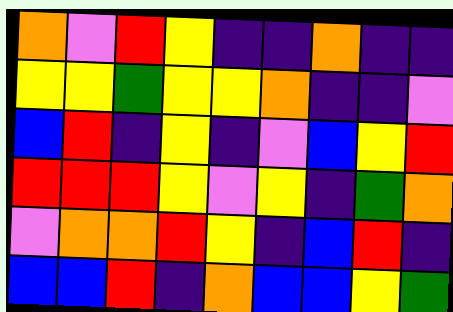[["orange", "violet", "red", "yellow", "indigo", "indigo", "orange", "indigo", "indigo"], ["yellow", "yellow", "green", "yellow", "yellow", "orange", "indigo", "indigo", "violet"], ["blue", "red", "indigo", "yellow", "indigo", "violet", "blue", "yellow", "red"], ["red", "red", "red", "yellow", "violet", "yellow", "indigo", "green", "orange"], ["violet", "orange", "orange", "red", "yellow", "indigo", "blue", "red", "indigo"], ["blue", "blue", "red", "indigo", "orange", "blue", "blue", "yellow", "green"]]